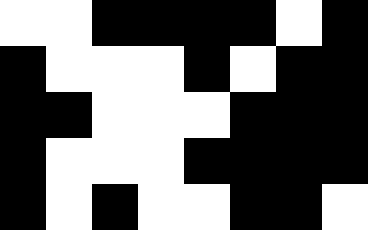[["white", "white", "black", "black", "black", "black", "white", "black"], ["black", "white", "white", "white", "black", "white", "black", "black"], ["black", "black", "white", "white", "white", "black", "black", "black"], ["black", "white", "white", "white", "black", "black", "black", "black"], ["black", "white", "black", "white", "white", "black", "black", "white"]]